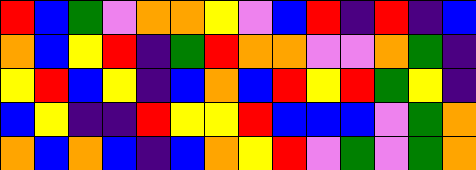[["red", "blue", "green", "violet", "orange", "orange", "yellow", "violet", "blue", "red", "indigo", "red", "indigo", "blue"], ["orange", "blue", "yellow", "red", "indigo", "green", "red", "orange", "orange", "violet", "violet", "orange", "green", "indigo"], ["yellow", "red", "blue", "yellow", "indigo", "blue", "orange", "blue", "red", "yellow", "red", "green", "yellow", "indigo"], ["blue", "yellow", "indigo", "indigo", "red", "yellow", "yellow", "red", "blue", "blue", "blue", "violet", "green", "orange"], ["orange", "blue", "orange", "blue", "indigo", "blue", "orange", "yellow", "red", "violet", "green", "violet", "green", "orange"]]